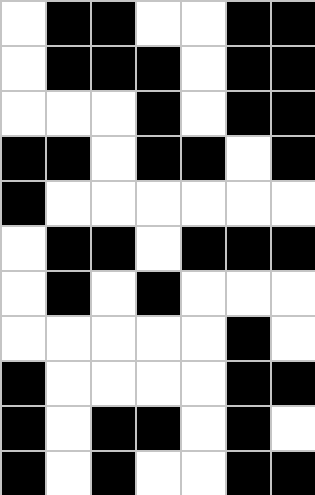[["white", "black", "black", "white", "white", "black", "black"], ["white", "black", "black", "black", "white", "black", "black"], ["white", "white", "white", "black", "white", "black", "black"], ["black", "black", "white", "black", "black", "white", "black"], ["black", "white", "white", "white", "white", "white", "white"], ["white", "black", "black", "white", "black", "black", "black"], ["white", "black", "white", "black", "white", "white", "white"], ["white", "white", "white", "white", "white", "black", "white"], ["black", "white", "white", "white", "white", "black", "black"], ["black", "white", "black", "black", "white", "black", "white"], ["black", "white", "black", "white", "white", "black", "black"]]